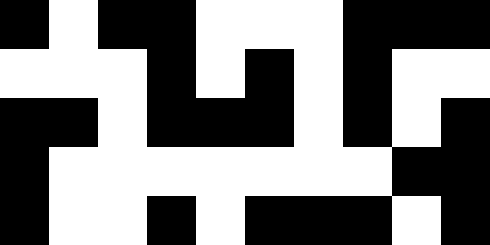[["black", "white", "black", "black", "white", "white", "white", "black", "black", "black"], ["white", "white", "white", "black", "white", "black", "white", "black", "white", "white"], ["black", "black", "white", "black", "black", "black", "white", "black", "white", "black"], ["black", "white", "white", "white", "white", "white", "white", "white", "black", "black"], ["black", "white", "white", "black", "white", "black", "black", "black", "white", "black"]]